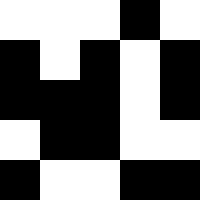[["white", "white", "white", "black", "white"], ["black", "white", "black", "white", "black"], ["black", "black", "black", "white", "black"], ["white", "black", "black", "white", "white"], ["black", "white", "white", "black", "black"]]